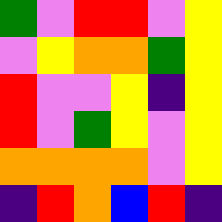[["green", "violet", "red", "red", "violet", "yellow"], ["violet", "yellow", "orange", "orange", "green", "yellow"], ["red", "violet", "violet", "yellow", "indigo", "yellow"], ["red", "violet", "green", "yellow", "violet", "yellow"], ["orange", "orange", "orange", "orange", "violet", "yellow"], ["indigo", "red", "orange", "blue", "red", "indigo"]]